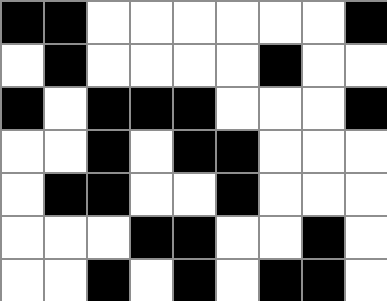[["black", "black", "white", "white", "white", "white", "white", "white", "black"], ["white", "black", "white", "white", "white", "white", "black", "white", "white"], ["black", "white", "black", "black", "black", "white", "white", "white", "black"], ["white", "white", "black", "white", "black", "black", "white", "white", "white"], ["white", "black", "black", "white", "white", "black", "white", "white", "white"], ["white", "white", "white", "black", "black", "white", "white", "black", "white"], ["white", "white", "black", "white", "black", "white", "black", "black", "white"]]